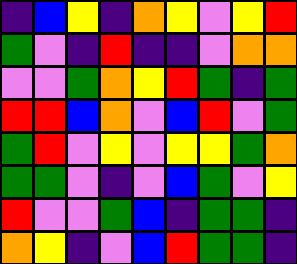[["indigo", "blue", "yellow", "indigo", "orange", "yellow", "violet", "yellow", "red"], ["green", "violet", "indigo", "red", "indigo", "indigo", "violet", "orange", "orange"], ["violet", "violet", "green", "orange", "yellow", "red", "green", "indigo", "green"], ["red", "red", "blue", "orange", "violet", "blue", "red", "violet", "green"], ["green", "red", "violet", "yellow", "violet", "yellow", "yellow", "green", "orange"], ["green", "green", "violet", "indigo", "violet", "blue", "green", "violet", "yellow"], ["red", "violet", "violet", "green", "blue", "indigo", "green", "green", "indigo"], ["orange", "yellow", "indigo", "violet", "blue", "red", "green", "green", "indigo"]]